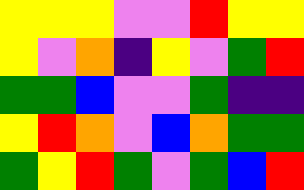[["yellow", "yellow", "yellow", "violet", "violet", "red", "yellow", "yellow"], ["yellow", "violet", "orange", "indigo", "yellow", "violet", "green", "red"], ["green", "green", "blue", "violet", "violet", "green", "indigo", "indigo"], ["yellow", "red", "orange", "violet", "blue", "orange", "green", "green"], ["green", "yellow", "red", "green", "violet", "green", "blue", "red"]]